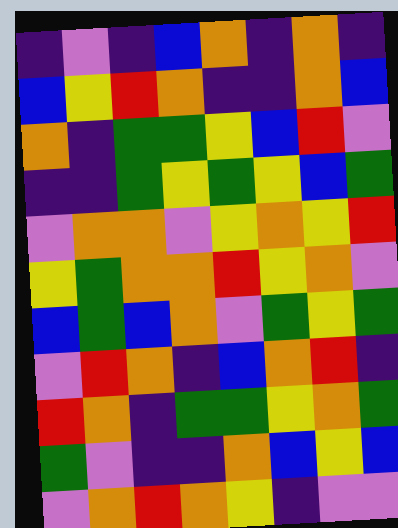[["indigo", "violet", "indigo", "blue", "orange", "indigo", "orange", "indigo"], ["blue", "yellow", "red", "orange", "indigo", "indigo", "orange", "blue"], ["orange", "indigo", "green", "green", "yellow", "blue", "red", "violet"], ["indigo", "indigo", "green", "yellow", "green", "yellow", "blue", "green"], ["violet", "orange", "orange", "violet", "yellow", "orange", "yellow", "red"], ["yellow", "green", "orange", "orange", "red", "yellow", "orange", "violet"], ["blue", "green", "blue", "orange", "violet", "green", "yellow", "green"], ["violet", "red", "orange", "indigo", "blue", "orange", "red", "indigo"], ["red", "orange", "indigo", "green", "green", "yellow", "orange", "green"], ["green", "violet", "indigo", "indigo", "orange", "blue", "yellow", "blue"], ["violet", "orange", "red", "orange", "yellow", "indigo", "violet", "violet"]]